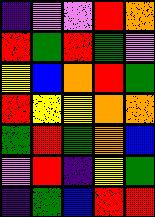[["indigo", "violet", "violet", "red", "orange"], ["red", "green", "red", "green", "violet"], ["yellow", "blue", "orange", "red", "green"], ["red", "yellow", "yellow", "orange", "orange"], ["green", "red", "green", "orange", "blue"], ["violet", "red", "indigo", "yellow", "green"], ["indigo", "green", "blue", "red", "red"]]